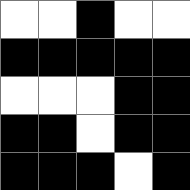[["white", "white", "black", "white", "white"], ["black", "black", "black", "black", "black"], ["white", "white", "white", "black", "black"], ["black", "black", "white", "black", "black"], ["black", "black", "black", "white", "black"]]